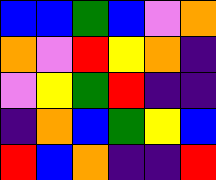[["blue", "blue", "green", "blue", "violet", "orange"], ["orange", "violet", "red", "yellow", "orange", "indigo"], ["violet", "yellow", "green", "red", "indigo", "indigo"], ["indigo", "orange", "blue", "green", "yellow", "blue"], ["red", "blue", "orange", "indigo", "indigo", "red"]]